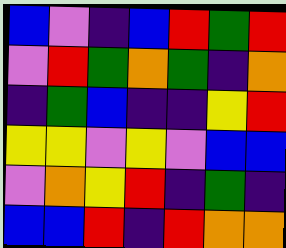[["blue", "violet", "indigo", "blue", "red", "green", "red"], ["violet", "red", "green", "orange", "green", "indigo", "orange"], ["indigo", "green", "blue", "indigo", "indigo", "yellow", "red"], ["yellow", "yellow", "violet", "yellow", "violet", "blue", "blue"], ["violet", "orange", "yellow", "red", "indigo", "green", "indigo"], ["blue", "blue", "red", "indigo", "red", "orange", "orange"]]